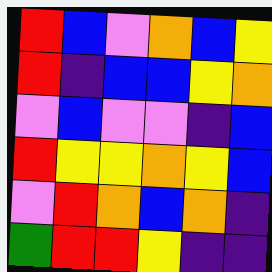[["red", "blue", "violet", "orange", "blue", "yellow"], ["red", "indigo", "blue", "blue", "yellow", "orange"], ["violet", "blue", "violet", "violet", "indigo", "blue"], ["red", "yellow", "yellow", "orange", "yellow", "blue"], ["violet", "red", "orange", "blue", "orange", "indigo"], ["green", "red", "red", "yellow", "indigo", "indigo"]]